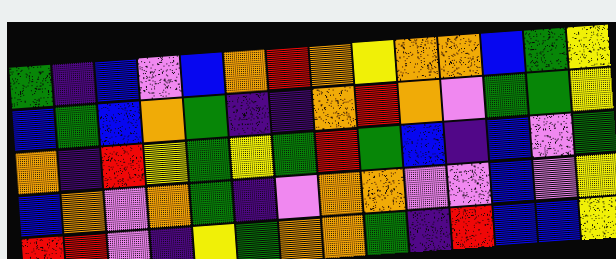[["green", "indigo", "blue", "violet", "blue", "orange", "red", "orange", "yellow", "orange", "orange", "blue", "green", "yellow"], ["blue", "green", "blue", "orange", "green", "indigo", "indigo", "orange", "red", "orange", "violet", "green", "green", "yellow"], ["orange", "indigo", "red", "yellow", "green", "yellow", "green", "red", "green", "blue", "indigo", "blue", "violet", "green"], ["blue", "orange", "violet", "orange", "green", "indigo", "violet", "orange", "orange", "violet", "violet", "blue", "violet", "yellow"], ["red", "red", "violet", "indigo", "yellow", "green", "orange", "orange", "green", "indigo", "red", "blue", "blue", "yellow"]]